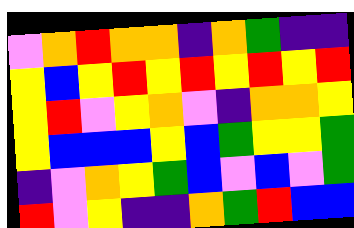[["violet", "orange", "red", "orange", "orange", "indigo", "orange", "green", "indigo", "indigo"], ["yellow", "blue", "yellow", "red", "yellow", "red", "yellow", "red", "yellow", "red"], ["yellow", "red", "violet", "yellow", "orange", "violet", "indigo", "orange", "orange", "yellow"], ["yellow", "blue", "blue", "blue", "yellow", "blue", "green", "yellow", "yellow", "green"], ["indigo", "violet", "orange", "yellow", "green", "blue", "violet", "blue", "violet", "green"], ["red", "violet", "yellow", "indigo", "indigo", "orange", "green", "red", "blue", "blue"]]